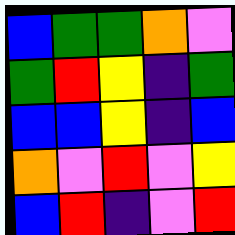[["blue", "green", "green", "orange", "violet"], ["green", "red", "yellow", "indigo", "green"], ["blue", "blue", "yellow", "indigo", "blue"], ["orange", "violet", "red", "violet", "yellow"], ["blue", "red", "indigo", "violet", "red"]]